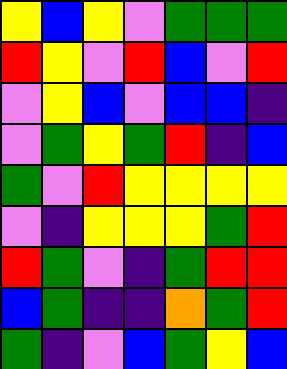[["yellow", "blue", "yellow", "violet", "green", "green", "green"], ["red", "yellow", "violet", "red", "blue", "violet", "red"], ["violet", "yellow", "blue", "violet", "blue", "blue", "indigo"], ["violet", "green", "yellow", "green", "red", "indigo", "blue"], ["green", "violet", "red", "yellow", "yellow", "yellow", "yellow"], ["violet", "indigo", "yellow", "yellow", "yellow", "green", "red"], ["red", "green", "violet", "indigo", "green", "red", "red"], ["blue", "green", "indigo", "indigo", "orange", "green", "red"], ["green", "indigo", "violet", "blue", "green", "yellow", "blue"]]